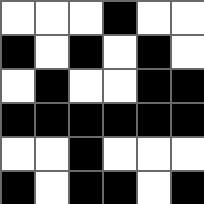[["white", "white", "white", "black", "white", "white"], ["black", "white", "black", "white", "black", "white"], ["white", "black", "white", "white", "black", "black"], ["black", "black", "black", "black", "black", "black"], ["white", "white", "black", "white", "white", "white"], ["black", "white", "black", "black", "white", "black"]]